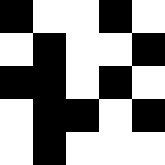[["black", "white", "white", "black", "white"], ["white", "black", "white", "white", "black"], ["black", "black", "white", "black", "white"], ["white", "black", "black", "white", "black"], ["white", "black", "white", "white", "white"]]